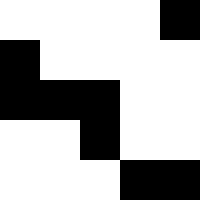[["white", "white", "white", "white", "black"], ["black", "white", "white", "white", "white"], ["black", "black", "black", "white", "white"], ["white", "white", "black", "white", "white"], ["white", "white", "white", "black", "black"]]